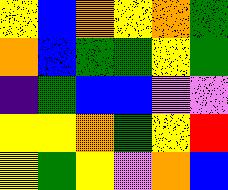[["yellow", "blue", "orange", "yellow", "orange", "green"], ["orange", "blue", "green", "green", "yellow", "green"], ["indigo", "green", "blue", "blue", "violet", "violet"], ["yellow", "yellow", "orange", "green", "yellow", "red"], ["yellow", "green", "yellow", "violet", "orange", "blue"]]